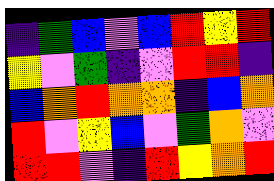[["indigo", "green", "blue", "violet", "blue", "red", "yellow", "red"], ["yellow", "violet", "green", "indigo", "violet", "red", "red", "indigo"], ["blue", "orange", "red", "orange", "orange", "indigo", "blue", "orange"], ["red", "violet", "yellow", "blue", "violet", "green", "orange", "violet"], ["red", "red", "violet", "indigo", "red", "yellow", "orange", "red"]]